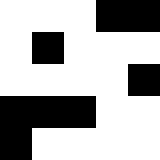[["white", "white", "white", "black", "black"], ["white", "black", "white", "white", "white"], ["white", "white", "white", "white", "black"], ["black", "black", "black", "white", "white"], ["black", "white", "white", "white", "white"]]